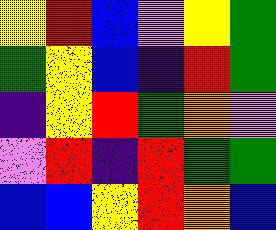[["yellow", "red", "blue", "violet", "yellow", "green"], ["green", "yellow", "blue", "indigo", "red", "green"], ["indigo", "yellow", "red", "green", "orange", "violet"], ["violet", "red", "indigo", "red", "green", "green"], ["blue", "blue", "yellow", "red", "orange", "blue"]]